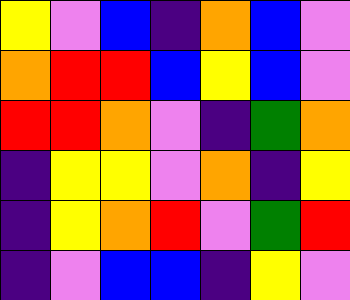[["yellow", "violet", "blue", "indigo", "orange", "blue", "violet"], ["orange", "red", "red", "blue", "yellow", "blue", "violet"], ["red", "red", "orange", "violet", "indigo", "green", "orange"], ["indigo", "yellow", "yellow", "violet", "orange", "indigo", "yellow"], ["indigo", "yellow", "orange", "red", "violet", "green", "red"], ["indigo", "violet", "blue", "blue", "indigo", "yellow", "violet"]]